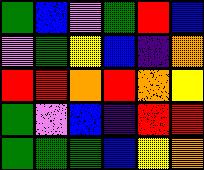[["green", "blue", "violet", "green", "red", "blue"], ["violet", "green", "yellow", "blue", "indigo", "orange"], ["red", "red", "orange", "red", "orange", "yellow"], ["green", "violet", "blue", "indigo", "red", "red"], ["green", "green", "green", "blue", "yellow", "orange"]]